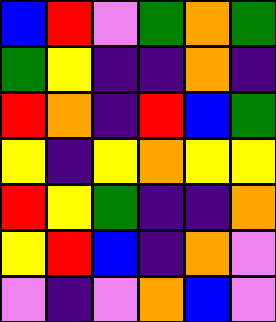[["blue", "red", "violet", "green", "orange", "green"], ["green", "yellow", "indigo", "indigo", "orange", "indigo"], ["red", "orange", "indigo", "red", "blue", "green"], ["yellow", "indigo", "yellow", "orange", "yellow", "yellow"], ["red", "yellow", "green", "indigo", "indigo", "orange"], ["yellow", "red", "blue", "indigo", "orange", "violet"], ["violet", "indigo", "violet", "orange", "blue", "violet"]]